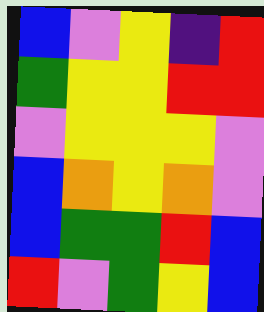[["blue", "violet", "yellow", "indigo", "red"], ["green", "yellow", "yellow", "red", "red"], ["violet", "yellow", "yellow", "yellow", "violet"], ["blue", "orange", "yellow", "orange", "violet"], ["blue", "green", "green", "red", "blue"], ["red", "violet", "green", "yellow", "blue"]]